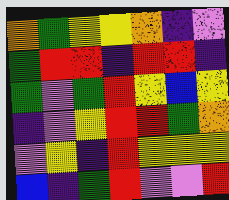[["orange", "green", "yellow", "yellow", "orange", "indigo", "violet"], ["green", "red", "red", "indigo", "red", "red", "indigo"], ["green", "violet", "green", "red", "yellow", "blue", "yellow"], ["indigo", "violet", "yellow", "red", "red", "green", "orange"], ["violet", "yellow", "indigo", "red", "yellow", "yellow", "yellow"], ["blue", "indigo", "green", "red", "violet", "violet", "red"]]